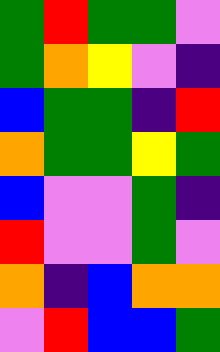[["green", "red", "green", "green", "violet"], ["green", "orange", "yellow", "violet", "indigo"], ["blue", "green", "green", "indigo", "red"], ["orange", "green", "green", "yellow", "green"], ["blue", "violet", "violet", "green", "indigo"], ["red", "violet", "violet", "green", "violet"], ["orange", "indigo", "blue", "orange", "orange"], ["violet", "red", "blue", "blue", "green"]]